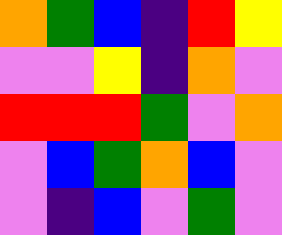[["orange", "green", "blue", "indigo", "red", "yellow"], ["violet", "violet", "yellow", "indigo", "orange", "violet"], ["red", "red", "red", "green", "violet", "orange"], ["violet", "blue", "green", "orange", "blue", "violet"], ["violet", "indigo", "blue", "violet", "green", "violet"]]